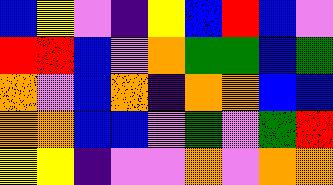[["blue", "yellow", "violet", "indigo", "yellow", "blue", "red", "blue", "violet"], ["red", "red", "blue", "violet", "orange", "green", "green", "blue", "green"], ["orange", "violet", "blue", "orange", "indigo", "orange", "orange", "blue", "blue"], ["orange", "orange", "blue", "blue", "violet", "green", "violet", "green", "red"], ["yellow", "yellow", "indigo", "violet", "violet", "orange", "violet", "orange", "orange"]]